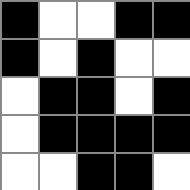[["black", "white", "white", "black", "black"], ["black", "white", "black", "white", "white"], ["white", "black", "black", "white", "black"], ["white", "black", "black", "black", "black"], ["white", "white", "black", "black", "white"]]